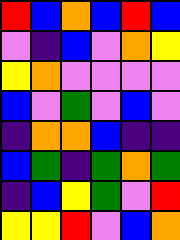[["red", "blue", "orange", "blue", "red", "blue"], ["violet", "indigo", "blue", "violet", "orange", "yellow"], ["yellow", "orange", "violet", "violet", "violet", "violet"], ["blue", "violet", "green", "violet", "blue", "violet"], ["indigo", "orange", "orange", "blue", "indigo", "indigo"], ["blue", "green", "indigo", "green", "orange", "green"], ["indigo", "blue", "yellow", "green", "violet", "red"], ["yellow", "yellow", "red", "violet", "blue", "orange"]]